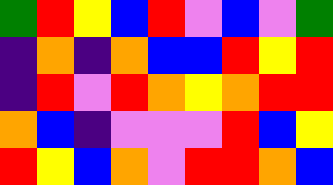[["green", "red", "yellow", "blue", "red", "violet", "blue", "violet", "green"], ["indigo", "orange", "indigo", "orange", "blue", "blue", "red", "yellow", "red"], ["indigo", "red", "violet", "red", "orange", "yellow", "orange", "red", "red"], ["orange", "blue", "indigo", "violet", "violet", "violet", "red", "blue", "yellow"], ["red", "yellow", "blue", "orange", "violet", "red", "red", "orange", "blue"]]